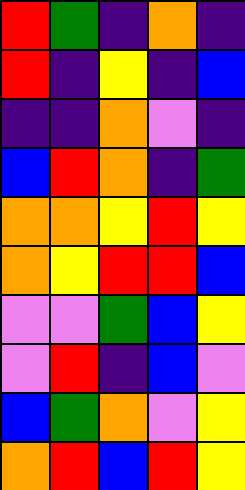[["red", "green", "indigo", "orange", "indigo"], ["red", "indigo", "yellow", "indigo", "blue"], ["indigo", "indigo", "orange", "violet", "indigo"], ["blue", "red", "orange", "indigo", "green"], ["orange", "orange", "yellow", "red", "yellow"], ["orange", "yellow", "red", "red", "blue"], ["violet", "violet", "green", "blue", "yellow"], ["violet", "red", "indigo", "blue", "violet"], ["blue", "green", "orange", "violet", "yellow"], ["orange", "red", "blue", "red", "yellow"]]